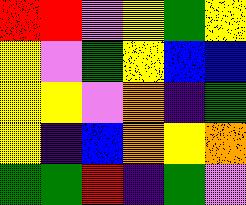[["red", "red", "violet", "yellow", "green", "yellow"], ["yellow", "violet", "green", "yellow", "blue", "blue"], ["yellow", "yellow", "violet", "orange", "indigo", "green"], ["yellow", "indigo", "blue", "orange", "yellow", "orange"], ["green", "green", "red", "indigo", "green", "violet"]]